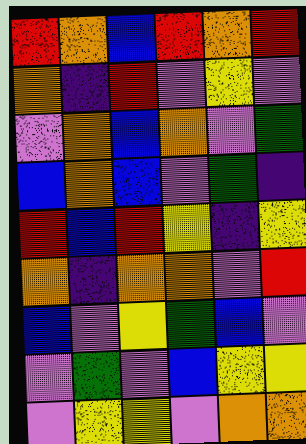[["red", "orange", "blue", "red", "orange", "red"], ["orange", "indigo", "red", "violet", "yellow", "violet"], ["violet", "orange", "blue", "orange", "violet", "green"], ["blue", "orange", "blue", "violet", "green", "indigo"], ["red", "blue", "red", "yellow", "indigo", "yellow"], ["orange", "indigo", "orange", "orange", "violet", "red"], ["blue", "violet", "yellow", "green", "blue", "violet"], ["violet", "green", "violet", "blue", "yellow", "yellow"], ["violet", "yellow", "yellow", "violet", "orange", "orange"]]